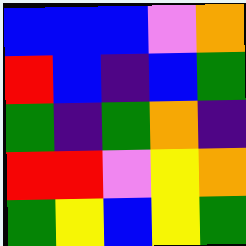[["blue", "blue", "blue", "violet", "orange"], ["red", "blue", "indigo", "blue", "green"], ["green", "indigo", "green", "orange", "indigo"], ["red", "red", "violet", "yellow", "orange"], ["green", "yellow", "blue", "yellow", "green"]]